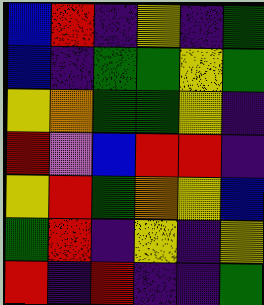[["blue", "red", "indigo", "yellow", "indigo", "green"], ["blue", "indigo", "green", "green", "yellow", "green"], ["yellow", "orange", "green", "green", "yellow", "indigo"], ["red", "violet", "blue", "red", "red", "indigo"], ["yellow", "red", "green", "orange", "yellow", "blue"], ["green", "red", "indigo", "yellow", "indigo", "yellow"], ["red", "indigo", "red", "indigo", "indigo", "green"]]